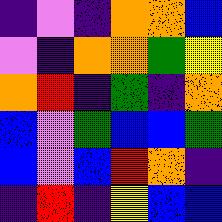[["indigo", "violet", "indigo", "orange", "orange", "blue"], ["violet", "indigo", "orange", "orange", "green", "yellow"], ["orange", "red", "indigo", "green", "indigo", "orange"], ["blue", "violet", "green", "blue", "blue", "green"], ["blue", "violet", "blue", "red", "orange", "indigo"], ["indigo", "red", "indigo", "yellow", "blue", "blue"]]